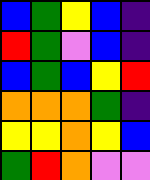[["blue", "green", "yellow", "blue", "indigo"], ["red", "green", "violet", "blue", "indigo"], ["blue", "green", "blue", "yellow", "red"], ["orange", "orange", "orange", "green", "indigo"], ["yellow", "yellow", "orange", "yellow", "blue"], ["green", "red", "orange", "violet", "violet"]]